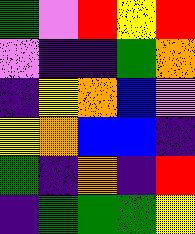[["green", "violet", "red", "yellow", "red"], ["violet", "indigo", "indigo", "green", "orange"], ["indigo", "yellow", "orange", "blue", "violet"], ["yellow", "orange", "blue", "blue", "indigo"], ["green", "indigo", "orange", "indigo", "red"], ["indigo", "green", "green", "green", "yellow"]]